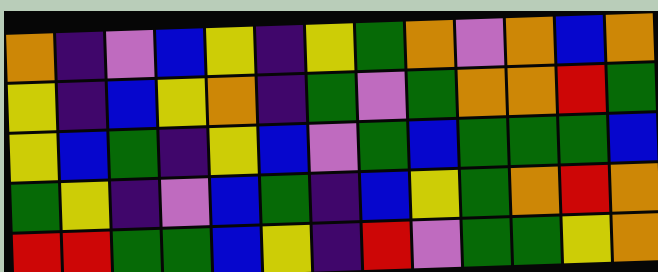[["orange", "indigo", "violet", "blue", "yellow", "indigo", "yellow", "green", "orange", "violet", "orange", "blue", "orange"], ["yellow", "indigo", "blue", "yellow", "orange", "indigo", "green", "violet", "green", "orange", "orange", "red", "green"], ["yellow", "blue", "green", "indigo", "yellow", "blue", "violet", "green", "blue", "green", "green", "green", "blue"], ["green", "yellow", "indigo", "violet", "blue", "green", "indigo", "blue", "yellow", "green", "orange", "red", "orange"], ["red", "red", "green", "green", "blue", "yellow", "indigo", "red", "violet", "green", "green", "yellow", "orange"]]